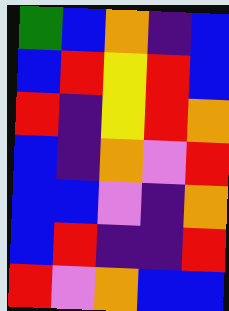[["green", "blue", "orange", "indigo", "blue"], ["blue", "red", "yellow", "red", "blue"], ["red", "indigo", "yellow", "red", "orange"], ["blue", "indigo", "orange", "violet", "red"], ["blue", "blue", "violet", "indigo", "orange"], ["blue", "red", "indigo", "indigo", "red"], ["red", "violet", "orange", "blue", "blue"]]